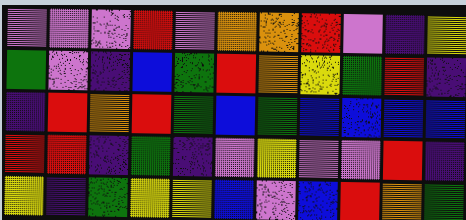[["violet", "violet", "violet", "red", "violet", "orange", "orange", "red", "violet", "indigo", "yellow"], ["green", "violet", "indigo", "blue", "green", "red", "orange", "yellow", "green", "red", "indigo"], ["indigo", "red", "orange", "red", "green", "blue", "green", "blue", "blue", "blue", "blue"], ["red", "red", "indigo", "green", "indigo", "violet", "yellow", "violet", "violet", "red", "indigo"], ["yellow", "indigo", "green", "yellow", "yellow", "blue", "violet", "blue", "red", "orange", "green"]]